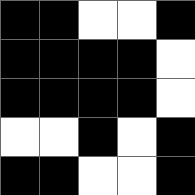[["black", "black", "white", "white", "black"], ["black", "black", "black", "black", "white"], ["black", "black", "black", "black", "white"], ["white", "white", "black", "white", "black"], ["black", "black", "white", "white", "black"]]